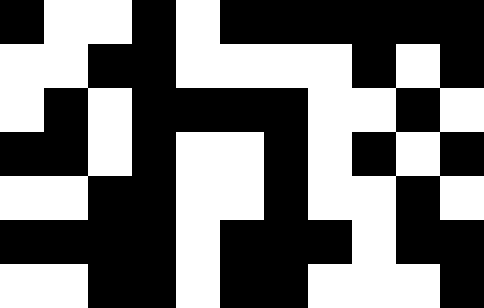[["black", "white", "white", "black", "white", "black", "black", "black", "black", "black", "black"], ["white", "white", "black", "black", "white", "white", "white", "white", "black", "white", "black"], ["white", "black", "white", "black", "black", "black", "black", "white", "white", "black", "white"], ["black", "black", "white", "black", "white", "white", "black", "white", "black", "white", "black"], ["white", "white", "black", "black", "white", "white", "black", "white", "white", "black", "white"], ["black", "black", "black", "black", "white", "black", "black", "black", "white", "black", "black"], ["white", "white", "black", "black", "white", "black", "black", "white", "white", "white", "black"]]